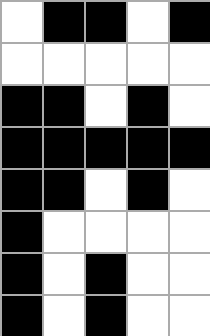[["white", "black", "black", "white", "black"], ["white", "white", "white", "white", "white"], ["black", "black", "white", "black", "white"], ["black", "black", "black", "black", "black"], ["black", "black", "white", "black", "white"], ["black", "white", "white", "white", "white"], ["black", "white", "black", "white", "white"], ["black", "white", "black", "white", "white"]]